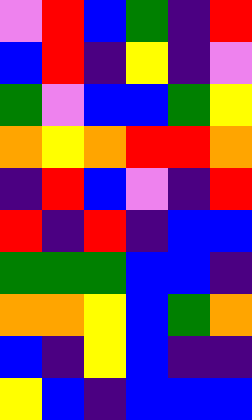[["violet", "red", "blue", "green", "indigo", "red"], ["blue", "red", "indigo", "yellow", "indigo", "violet"], ["green", "violet", "blue", "blue", "green", "yellow"], ["orange", "yellow", "orange", "red", "red", "orange"], ["indigo", "red", "blue", "violet", "indigo", "red"], ["red", "indigo", "red", "indigo", "blue", "blue"], ["green", "green", "green", "blue", "blue", "indigo"], ["orange", "orange", "yellow", "blue", "green", "orange"], ["blue", "indigo", "yellow", "blue", "indigo", "indigo"], ["yellow", "blue", "indigo", "blue", "blue", "blue"]]